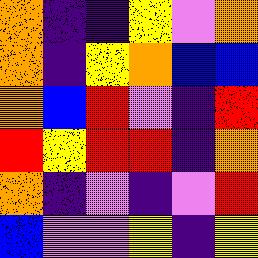[["orange", "indigo", "indigo", "yellow", "violet", "orange"], ["orange", "indigo", "yellow", "orange", "blue", "blue"], ["orange", "blue", "red", "violet", "indigo", "red"], ["red", "yellow", "red", "red", "indigo", "orange"], ["orange", "indigo", "violet", "indigo", "violet", "red"], ["blue", "violet", "violet", "yellow", "indigo", "yellow"]]